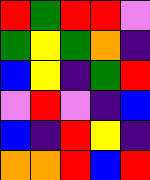[["red", "green", "red", "red", "violet"], ["green", "yellow", "green", "orange", "indigo"], ["blue", "yellow", "indigo", "green", "red"], ["violet", "red", "violet", "indigo", "blue"], ["blue", "indigo", "red", "yellow", "indigo"], ["orange", "orange", "red", "blue", "red"]]